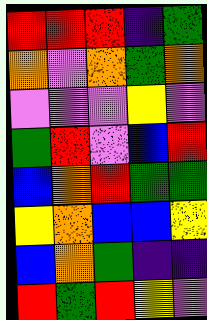[["red", "red", "red", "indigo", "green"], ["orange", "violet", "orange", "green", "orange"], ["violet", "violet", "violet", "yellow", "violet"], ["green", "red", "violet", "blue", "red"], ["blue", "orange", "red", "green", "green"], ["yellow", "orange", "blue", "blue", "yellow"], ["blue", "orange", "green", "indigo", "indigo"], ["red", "green", "red", "yellow", "violet"]]